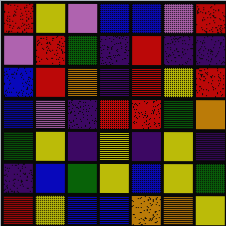[["red", "yellow", "violet", "blue", "blue", "violet", "red"], ["violet", "red", "green", "indigo", "red", "indigo", "indigo"], ["blue", "red", "orange", "indigo", "red", "yellow", "red"], ["blue", "violet", "indigo", "red", "red", "green", "orange"], ["green", "yellow", "indigo", "yellow", "indigo", "yellow", "indigo"], ["indigo", "blue", "green", "yellow", "blue", "yellow", "green"], ["red", "yellow", "blue", "blue", "orange", "orange", "yellow"]]